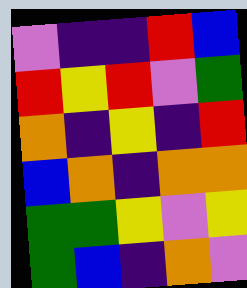[["violet", "indigo", "indigo", "red", "blue"], ["red", "yellow", "red", "violet", "green"], ["orange", "indigo", "yellow", "indigo", "red"], ["blue", "orange", "indigo", "orange", "orange"], ["green", "green", "yellow", "violet", "yellow"], ["green", "blue", "indigo", "orange", "violet"]]